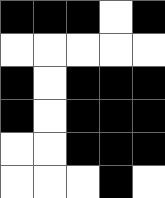[["black", "black", "black", "white", "black"], ["white", "white", "white", "white", "white"], ["black", "white", "black", "black", "black"], ["black", "white", "black", "black", "black"], ["white", "white", "black", "black", "black"], ["white", "white", "white", "black", "white"]]